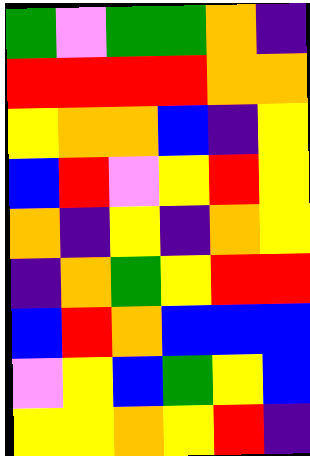[["green", "violet", "green", "green", "orange", "indigo"], ["red", "red", "red", "red", "orange", "orange"], ["yellow", "orange", "orange", "blue", "indigo", "yellow"], ["blue", "red", "violet", "yellow", "red", "yellow"], ["orange", "indigo", "yellow", "indigo", "orange", "yellow"], ["indigo", "orange", "green", "yellow", "red", "red"], ["blue", "red", "orange", "blue", "blue", "blue"], ["violet", "yellow", "blue", "green", "yellow", "blue"], ["yellow", "yellow", "orange", "yellow", "red", "indigo"]]